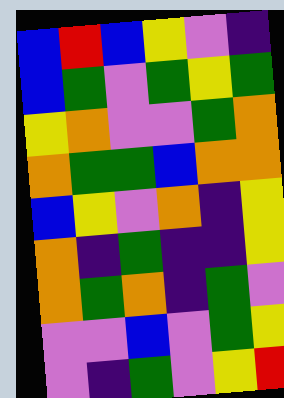[["blue", "red", "blue", "yellow", "violet", "indigo"], ["blue", "green", "violet", "green", "yellow", "green"], ["yellow", "orange", "violet", "violet", "green", "orange"], ["orange", "green", "green", "blue", "orange", "orange"], ["blue", "yellow", "violet", "orange", "indigo", "yellow"], ["orange", "indigo", "green", "indigo", "indigo", "yellow"], ["orange", "green", "orange", "indigo", "green", "violet"], ["violet", "violet", "blue", "violet", "green", "yellow"], ["violet", "indigo", "green", "violet", "yellow", "red"]]